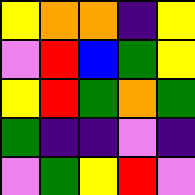[["yellow", "orange", "orange", "indigo", "yellow"], ["violet", "red", "blue", "green", "yellow"], ["yellow", "red", "green", "orange", "green"], ["green", "indigo", "indigo", "violet", "indigo"], ["violet", "green", "yellow", "red", "violet"]]